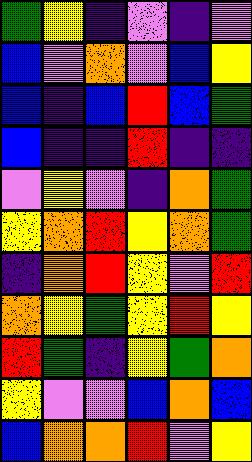[["green", "yellow", "indigo", "violet", "indigo", "violet"], ["blue", "violet", "orange", "violet", "blue", "yellow"], ["blue", "indigo", "blue", "red", "blue", "green"], ["blue", "indigo", "indigo", "red", "indigo", "indigo"], ["violet", "yellow", "violet", "indigo", "orange", "green"], ["yellow", "orange", "red", "yellow", "orange", "green"], ["indigo", "orange", "red", "yellow", "violet", "red"], ["orange", "yellow", "green", "yellow", "red", "yellow"], ["red", "green", "indigo", "yellow", "green", "orange"], ["yellow", "violet", "violet", "blue", "orange", "blue"], ["blue", "orange", "orange", "red", "violet", "yellow"]]